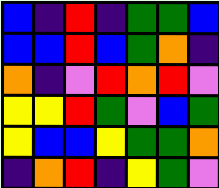[["blue", "indigo", "red", "indigo", "green", "green", "blue"], ["blue", "blue", "red", "blue", "green", "orange", "indigo"], ["orange", "indigo", "violet", "red", "orange", "red", "violet"], ["yellow", "yellow", "red", "green", "violet", "blue", "green"], ["yellow", "blue", "blue", "yellow", "green", "green", "orange"], ["indigo", "orange", "red", "indigo", "yellow", "green", "violet"]]